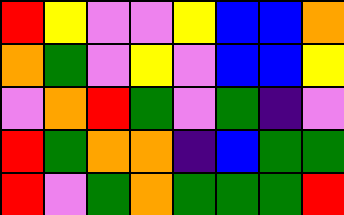[["red", "yellow", "violet", "violet", "yellow", "blue", "blue", "orange"], ["orange", "green", "violet", "yellow", "violet", "blue", "blue", "yellow"], ["violet", "orange", "red", "green", "violet", "green", "indigo", "violet"], ["red", "green", "orange", "orange", "indigo", "blue", "green", "green"], ["red", "violet", "green", "orange", "green", "green", "green", "red"]]